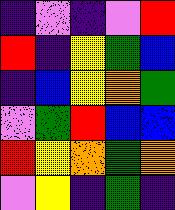[["indigo", "violet", "indigo", "violet", "red"], ["red", "indigo", "yellow", "green", "blue"], ["indigo", "blue", "yellow", "orange", "green"], ["violet", "green", "red", "blue", "blue"], ["red", "yellow", "orange", "green", "orange"], ["violet", "yellow", "indigo", "green", "indigo"]]